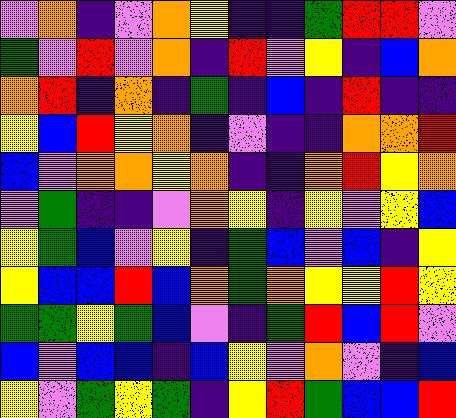[["violet", "orange", "indigo", "violet", "orange", "yellow", "indigo", "indigo", "green", "red", "red", "violet"], ["green", "violet", "red", "violet", "orange", "indigo", "red", "violet", "yellow", "indigo", "blue", "orange"], ["orange", "red", "indigo", "orange", "indigo", "green", "indigo", "blue", "indigo", "red", "indigo", "indigo"], ["yellow", "blue", "red", "yellow", "orange", "indigo", "violet", "indigo", "indigo", "orange", "orange", "red"], ["blue", "violet", "orange", "orange", "yellow", "orange", "indigo", "indigo", "orange", "red", "yellow", "orange"], ["violet", "green", "indigo", "indigo", "violet", "orange", "yellow", "indigo", "yellow", "violet", "yellow", "blue"], ["yellow", "green", "blue", "violet", "yellow", "indigo", "green", "blue", "violet", "blue", "indigo", "yellow"], ["yellow", "blue", "blue", "red", "blue", "orange", "green", "orange", "yellow", "yellow", "red", "yellow"], ["green", "green", "yellow", "green", "blue", "violet", "indigo", "green", "red", "blue", "red", "violet"], ["blue", "violet", "blue", "blue", "indigo", "blue", "yellow", "violet", "orange", "violet", "indigo", "blue"], ["yellow", "violet", "green", "yellow", "green", "indigo", "yellow", "red", "green", "blue", "blue", "red"]]